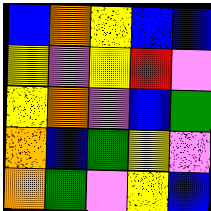[["blue", "orange", "yellow", "blue", "blue"], ["yellow", "violet", "yellow", "red", "violet"], ["yellow", "orange", "violet", "blue", "green"], ["orange", "blue", "green", "yellow", "violet"], ["orange", "green", "violet", "yellow", "blue"]]